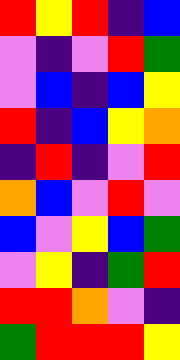[["red", "yellow", "red", "indigo", "blue"], ["violet", "indigo", "violet", "red", "green"], ["violet", "blue", "indigo", "blue", "yellow"], ["red", "indigo", "blue", "yellow", "orange"], ["indigo", "red", "indigo", "violet", "red"], ["orange", "blue", "violet", "red", "violet"], ["blue", "violet", "yellow", "blue", "green"], ["violet", "yellow", "indigo", "green", "red"], ["red", "red", "orange", "violet", "indigo"], ["green", "red", "red", "red", "yellow"]]